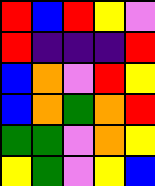[["red", "blue", "red", "yellow", "violet"], ["red", "indigo", "indigo", "indigo", "red"], ["blue", "orange", "violet", "red", "yellow"], ["blue", "orange", "green", "orange", "red"], ["green", "green", "violet", "orange", "yellow"], ["yellow", "green", "violet", "yellow", "blue"]]